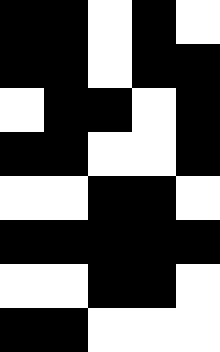[["black", "black", "white", "black", "white"], ["black", "black", "white", "black", "black"], ["white", "black", "black", "white", "black"], ["black", "black", "white", "white", "black"], ["white", "white", "black", "black", "white"], ["black", "black", "black", "black", "black"], ["white", "white", "black", "black", "white"], ["black", "black", "white", "white", "white"]]